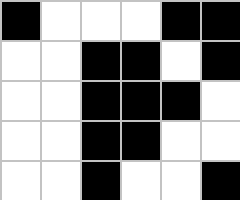[["black", "white", "white", "white", "black", "black"], ["white", "white", "black", "black", "white", "black"], ["white", "white", "black", "black", "black", "white"], ["white", "white", "black", "black", "white", "white"], ["white", "white", "black", "white", "white", "black"]]